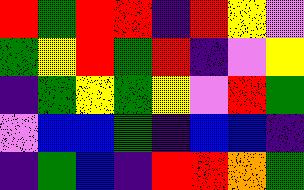[["red", "green", "red", "red", "indigo", "red", "yellow", "violet"], ["green", "yellow", "red", "green", "red", "indigo", "violet", "yellow"], ["indigo", "green", "yellow", "green", "yellow", "violet", "red", "green"], ["violet", "blue", "blue", "green", "indigo", "blue", "blue", "indigo"], ["indigo", "green", "blue", "indigo", "red", "red", "orange", "green"]]